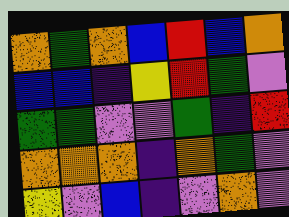[["orange", "green", "orange", "blue", "red", "blue", "orange"], ["blue", "blue", "indigo", "yellow", "red", "green", "violet"], ["green", "green", "violet", "violet", "green", "indigo", "red"], ["orange", "orange", "orange", "indigo", "orange", "green", "violet"], ["yellow", "violet", "blue", "indigo", "violet", "orange", "violet"]]